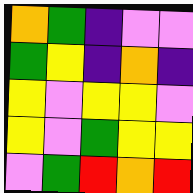[["orange", "green", "indigo", "violet", "violet"], ["green", "yellow", "indigo", "orange", "indigo"], ["yellow", "violet", "yellow", "yellow", "violet"], ["yellow", "violet", "green", "yellow", "yellow"], ["violet", "green", "red", "orange", "red"]]